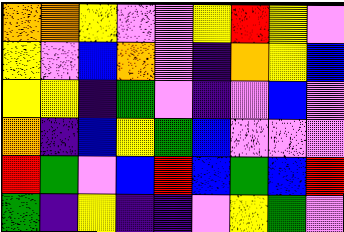[["orange", "orange", "yellow", "violet", "violet", "yellow", "red", "yellow", "violet"], ["yellow", "violet", "blue", "orange", "violet", "indigo", "orange", "yellow", "blue"], ["yellow", "yellow", "indigo", "green", "violet", "indigo", "violet", "blue", "violet"], ["orange", "indigo", "blue", "yellow", "green", "blue", "violet", "violet", "violet"], ["red", "green", "violet", "blue", "red", "blue", "green", "blue", "red"], ["green", "indigo", "yellow", "indigo", "indigo", "violet", "yellow", "green", "violet"]]